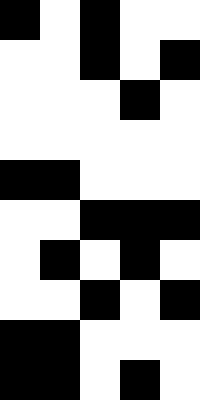[["black", "white", "black", "white", "white"], ["white", "white", "black", "white", "black"], ["white", "white", "white", "black", "white"], ["white", "white", "white", "white", "white"], ["black", "black", "white", "white", "white"], ["white", "white", "black", "black", "black"], ["white", "black", "white", "black", "white"], ["white", "white", "black", "white", "black"], ["black", "black", "white", "white", "white"], ["black", "black", "white", "black", "white"]]